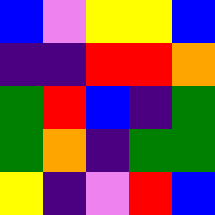[["blue", "violet", "yellow", "yellow", "blue"], ["indigo", "indigo", "red", "red", "orange"], ["green", "red", "blue", "indigo", "green"], ["green", "orange", "indigo", "green", "green"], ["yellow", "indigo", "violet", "red", "blue"]]